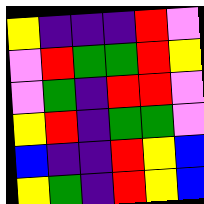[["yellow", "indigo", "indigo", "indigo", "red", "violet"], ["violet", "red", "green", "green", "red", "yellow"], ["violet", "green", "indigo", "red", "red", "violet"], ["yellow", "red", "indigo", "green", "green", "violet"], ["blue", "indigo", "indigo", "red", "yellow", "blue"], ["yellow", "green", "indigo", "red", "yellow", "blue"]]